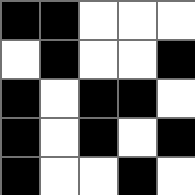[["black", "black", "white", "white", "white"], ["white", "black", "white", "white", "black"], ["black", "white", "black", "black", "white"], ["black", "white", "black", "white", "black"], ["black", "white", "white", "black", "white"]]